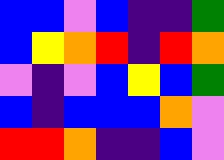[["blue", "blue", "violet", "blue", "indigo", "indigo", "green"], ["blue", "yellow", "orange", "red", "indigo", "red", "orange"], ["violet", "indigo", "violet", "blue", "yellow", "blue", "green"], ["blue", "indigo", "blue", "blue", "blue", "orange", "violet"], ["red", "red", "orange", "indigo", "indigo", "blue", "violet"]]